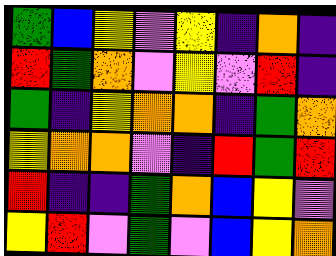[["green", "blue", "yellow", "violet", "yellow", "indigo", "orange", "indigo"], ["red", "green", "orange", "violet", "yellow", "violet", "red", "indigo"], ["green", "indigo", "yellow", "orange", "orange", "indigo", "green", "orange"], ["yellow", "orange", "orange", "violet", "indigo", "red", "green", "red"], ["red", "indigo", "indigo", "green", "orange", "blue", "yellow", "violet"], ["yellow", "red", "violet", "green", "violet", "blue", "yellow", "orange"]]